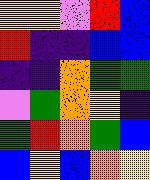[["yellow", "yellow", "violet", "red", "blue"], ["red", "indigo", "indigo", "blue", "blue"], ["indigo", "indigo", "orange", "green", "green"], ["violet", "green", "orange", "yellow", "indigo"], ["green", "red", "orange", "green", "blue"], ["blue", "yellow", "blue", "orange", "yellow"]]